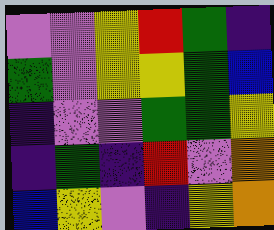[["violet", "violet", "yellow", "red", "green", "indigo"], ["green", "violet", "yellow", "yellow", "green", "blue"], ["indigo", "violet", "violet", "green", "green", "yellow"], ["indigo", "green", "indigo", "red", "violet", "orange"], ["blue", "yellow", "violet", "indigo", "yellow", "orange"]]